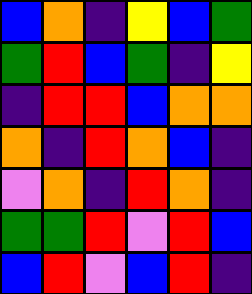[["blue", "orange", "indigo", "yellow", "blue", "green"], ["green", "red", "blue", "green", "indigo", "yellow"], ["indigo", "red", "red", "blue", "orange", "orange"], ["orange", "indigo", "red", "orange", "blue", "indigo"], ["violet", "orange", "indigo", "red", "orange", "indigo"], ["green", "green", "red", "violet", "red", "blue"], ["blue", "red", "violet", "blue", "red", "indigo"]]